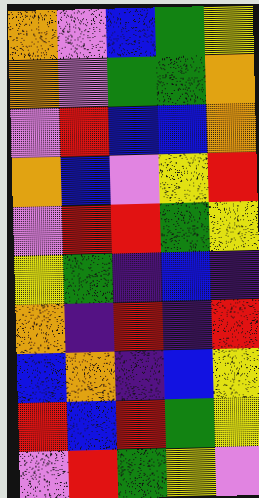[["orange", "violet", "blue", "green", "yellow"], ["orange", "violet", "green", "green", "orange"], ["violet", "red", "blue", "blue", "orange"], ["orange", "blue", "violet", "yellow", "red"], ["violet", "red", "red", "green", "yellow"], ["yellow", "green", "indigo", "blue", "indigo"], ["orange", "indigo", "red", "indigo", "red"], ["blue", "orange", "indigo", "blue", "yellow"], ["red", "blue", "red", "green", "yellow"], ["violet", "red", "green", "yellow", "violet"]]